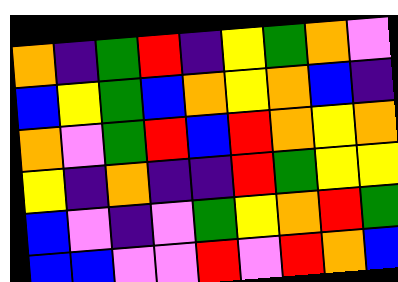[["orange", "indigo", "green", "red", "indigo", "yellow", "green", "orange", "violet"], ["blue", "yellow", "green", "blue", "orange", "yellow", "orange", "blue", "indigo"], ["orange", "violet", "green", "red", "blue", "red", "orange", "yellow", "orange"], ["yellow", "indigo", "orange", "indigo", "indigo", "red", "green", "yellow", "yellow"], ["blue", "violet", "indigo", "violet", "green", "yellow", "orange", "red", "green"], ["blue", "blue", "violet", "violet", "red", "violet", "red", "orange", "blue"]]